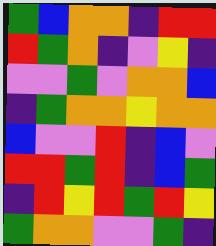[["green", "blue", "orange", "orange", "indigo", "red", "red"], ["red", "green", "orange", "indigo", "violet", "yellow", "indigo"], ["violet", "violet", "green", "violet", "orange", "orange", "blue"], ["indigo", "green", "orange", "orange", "yellow", "orange", "orange"], ["blue", "violet", "violet", "red", "indigo", "blue", "violet"], ["red", "red", "green", "red", "indigo", "blue", "green"], ["indigo", "red", "yellow", "red", "green", "red", "yellow"], ["green", "orange", "orange", "violet", "violet", "green", "indigo"]]